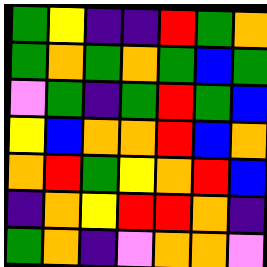[["green", "yellow", "indigo", "indigo", "red", "green", "orange"], ["green", "orange", "green", "orange", "green", "blue", "green"], ["violet", "green", "indigo", "green", "red", "green", "blue"], ["yellow", "blue", "orange", "orange", "red", "blue", "orange"], ["orange", "red", "green", "yellow", "orange", "red", "blue"], ["indigo", "orange", "yellow", "red", "red", "orange", "indigo"], ["green", "orange", "indigo", "violet", "orange", "orange", "violet"]]